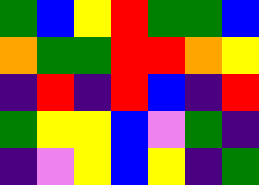[["green", "blue", "yellow", "red", "green", "green", "blue"], ["orange", "green", "green", "red", "red", "orange", "yellow"], ["indigo", "red", "indigo", "red", "blue", "indigo", "red"], ["green", "yellow", "yellow", "blue", "violet", "green", "indigo"], ["indigo", "violet", "yellow", "blue", "yellow", "indigo", "green"]]